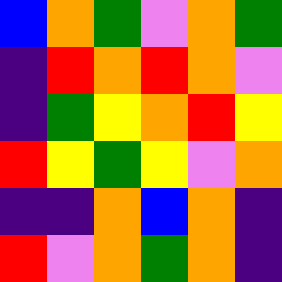[["blue", "orange", "green", "violet", "orange", "green"], ["indigo", "red", "orange", "red", "orange", "violet"], ["indigo", "green", "yellow", "orange", "red", "yellow"], ["red", "yellow", "green", "yellow", "violet", "orange"], ["indigo", "indigo", "orange", "blue", "orange", "indigo"], ["red", "violet", "orange", "green", "orange", "indigo"]]